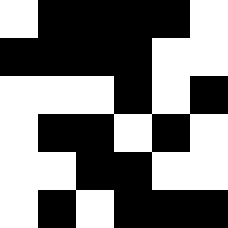[["white", "black", "black", "black", "black", "white"], ["black", "black", "black", "black", "white", "white"], ["white", "white", "white", "black", "white", "black"], ["white", "black", "black", "white", "black", "white"], ["white", "white", "black", "black", "white", "white"], ["white", "black", "white", "black", "black", "black"]]